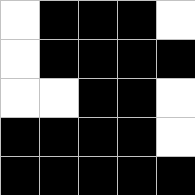[["white", "black", "black", "black", "white"], ["white", "black", "black", "black", "black"], ["white", "white", "black", "black", "white"], ["black", "black", "black", "black", "white"], ["black", "black", "black", "black", "black"]]